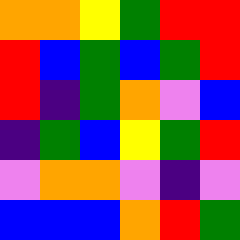[["orange", "orange", "yellow", "green", "red", "red"], ["red", "blue", "green", "blue", "green", "red"], ["red", "indigo", "green", "orange", "violet", "blue"], ["indigo", "green", "blue", "yellow", "green", "red"], ["violet", "orange", "orange", "violet", "indigo", "violet"], ["blue", "blue", "blue", "orange", "red", "green"]]